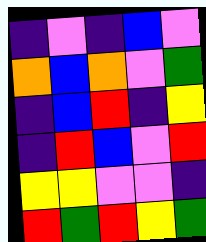[["indigo", "violet", "indigo", "blue", "violet"], ["orange", "blue", "orange", "violet", "green"], ["indigo", "blue", "red", "indigo", "yellow"], ["indigo", "red", "blue", "violet", "red"], ["yellow", "yellow", "violet", "violet", "indigo"], ["red", "green", "red", "yellow", "green"]]